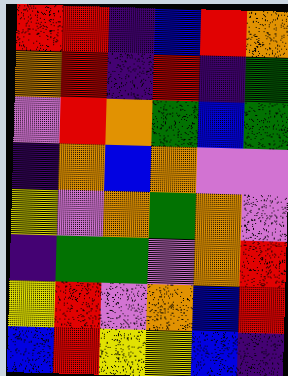[["red", "red", "indigo", "blue", "red", "orange"], ["orange", "red", "indigo", "red", "indigo", "green"], ["violet", "red", "orange", "green", "blue", "green"], ["indigo", "orange", "blue", "orange", "violet", "violet"], ["yellow", "violet", "orange", "green", "orange", "violet"], ["indigo", "green", "green", "violet", "orange", "red"], ["yellow", "red", "violet", "orange", "blue", "red"], ["blue", "red", "yellow", "yellow", "blue", "indigo"]]